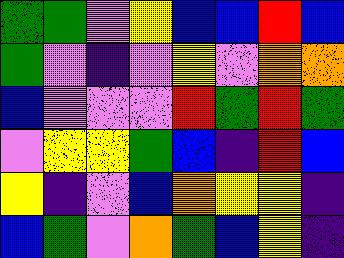[["green", "green", "violet", "yellow", "blue", "blue", "red", "blue"], ["green", "violet", "indigo", "violet", "yellow", "violet", "orange", "orange"], ["blue", "violet", "violet", "violet", "red", "green", "red", "green"], ["violet", "yellow", "yellow", "green", "blue", "indigo", "red", "blue"], ["yellow", "indigo", "violet", "blue", "orange", "yellow", "yellow", "indigo"], ["blue", "green", "violet", "orange", "green", "blue", "yellow", "indigo"]]